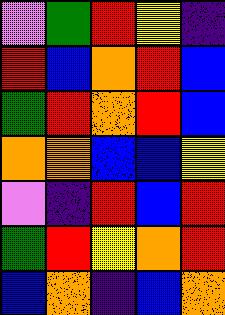[["violet", "green", "red", "yellow", "indigo"], ["red", "blue", "orange", "red", "blue"], ["green", "red", "orange", "red", "blue"], ["orange", "orange", "blue", "blue", "yellow"], ["violet", "indigo", "red", "blue", "red"], ["green", "red", "yellow", "orange", "red"], ["blue", "orange", "indigo", "blue", "orange"]]